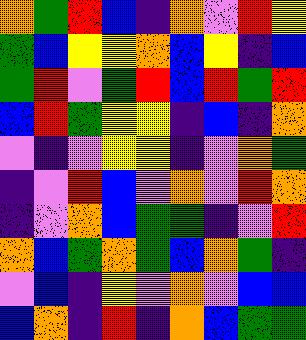[["orange", "green", "red", "blue", "indigo", "orange", "violet", "red", "yellow"], ["green", "blue", "yellow", "yellow", "orange", "blue", "yellow", "indigo", "blue"], ["green", "red", "violet", "green", "red", "blue", "red", "green", "red"], ["blue", "red", "green", "yellow", "yellow", "indigo", "blue", "indigo", "orange"], ["violet", "indigo", "violet", "yellow", "yellow", "indigo", "violet", "orange", "green"], ["indigo", "violet", "red", "blue", "violet", "orange", "violet", "red", "orange"], ["indigo", "violet", "orange", "blue", "green", "green", "indigo", "violet", "red"], ["orange", "blue", "green", "orange", "green", "blue", "orange", "green", "indigo"], ["violet", "blue", "indigo", "yellow", "violet", "orange", "violet", "blue", "blue"], ["blue", "orange", "indigo", "red", "indigo", "orange", "blue", "green", "green"]]